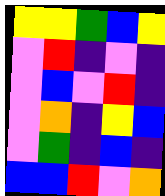[["yellow", "yellow", "green", "blue", "yellow"], ["violet", "red", "indigo", "violet", "indigo"], ["violet", "blue", "violet", "red", "indigo"], ["violet", "orange", "indigo", "yellow", "blue"], ["violet", "green", "indigo", "blue", "indigo"], ["blue", "blue", "red", "violet", "orange"]]